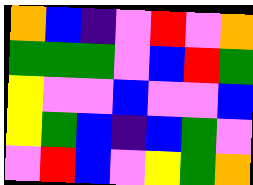[["orange", "blue", "indigo", "violet", "red", "violet", "orange"], ["green", "green", "green", "violet", "blue", "red", "green"], ["yellow", "violet", "violet", "blue", "violet", "violet", "blue"], ["yellow", "green", "blue", "indigo", "blue", "green", "violet"], ["violet", "red", "blue", "violet", "yellow", "green", "orange"]]